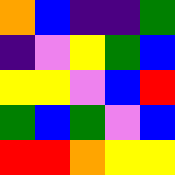[["orange", "blue", "indigo", "indigo", "green"], ["indigo", "violet", "yellow", "green", "blue"], ["yellow", "yellow", "violet", "blue", "red"], ["green", "blue", "green", "violet", "blue"], ["red", "red", "orange", "yellow", "yellow"]]